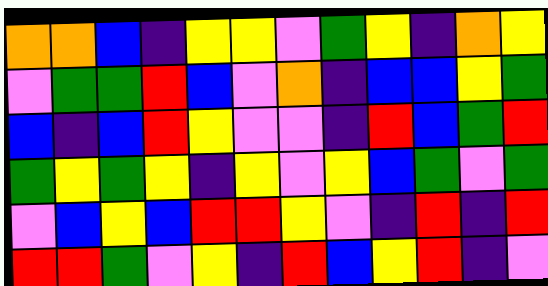[["orange", "orange", "blue", "indigo", "yellow", "yellow", "violet", "green", "yellow", "indigo", "orange", "yellow"], ["violet", "green", "green", "red", "blue", "violet", "orange", "indigo", "blue", "blue", "yellow", "green"], ["blue", "indigo", "blue", "red", "yellow", "violet", "violet", "indigo", "red", "blue", "green", "red"], ["green", "yellow", "green", "yellow", "indigo", "yellow", "violet", "yellow", "blue", "green", "violet", "green"], ["violet", "blue", "yellow", "blue", "red", "red", "yellow", "violet", "indigo", "red", "indigo", "red"], ["red", "red", "green", "violet", "yellow", "indigo", "red", "blue", "yellow", "red", "indigo", "violet"]]